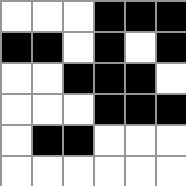[["white", "white", "white", "black", "black", "black"], ["black", "black", "white", "black", "white", "black"], ["white", "white", "black", "black", "black", "white"], ["white", "white", "white", "black", "black", "black"], ["white", "black", "black", "white", "white", "white"], ["white", "white", "white", "white", "white", "white"]]